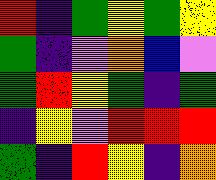[["red", "indigo", "green", "yellow", "green", "yellow"], ["green", "indigo", "violet", "orange", "blue", "violet"], ["green", "red", "yellow", "green", "indigo", "green"], ["indigo", "yellow", "violet", "red", "red", "red"], ["green", "indigo", "red", "yellow", "indigo", "orange"]]